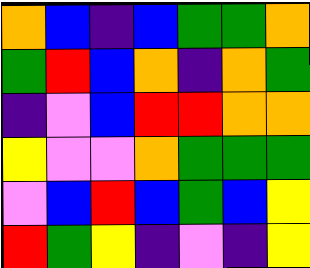[["orange", "blue", "indigo", "blue", "green", "green", "orange"], ["green", "red", "blue", "orange", "indigo", "orange", "green"], ["indigo", "violet", "blue", "red", "red", "orange", "orange"], ["yellow", "violet", "violet", "orange", "green", "green", "green"], ["violet", "blue", "red", "blue", "green", "blue", "yellow"], ["red", "green", "yellow", "indigo", "violet", "indigo", "yellow"]]